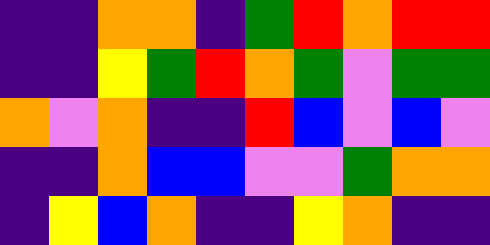[["indigo", "indigo", "orange", "orange", "indigo", "green", "red", "orange", "red", "red"], ["indigo", "indigo", "yellow", "green", "red", "orange", "green", "violet", "green", "green"], ["orange", "violet", "orange", "indigo", "indigo", "red", "blue", "violet", "blue", "violet"], ["indigo", "indigo", "orange", "blue", "blue", "violet", "violet", "green", "orange", "orange"], ["indigo", "yellow", "blue", "orange", "indigo", "indigo", "yellow", "orange", "indigo", "indigo"]]